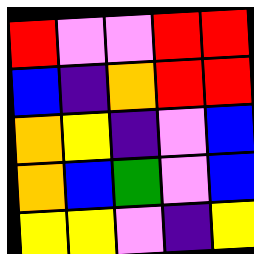[["red", "violet", "violet", "red", "red"], ["blue", "indigo", "orange", "red", "red"], ["orange", "yellow", "indigo", "violet", "blue"], ["orange", "blue", "green", "violet", "blue"], ["yellow", "yellow", "violet", "indigo", "yellow"]]